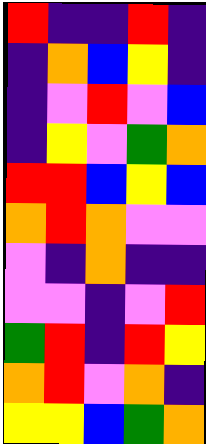[["red", "indigo", "indigo", "red", "indigo"], ["indigo", "orange", "blue", "yellow", "indigo"], ["indigo", "violet", "red", "violet", "blue"], ["indigo", "yellow", "violet", "green", "orange"], ["red", "red", "blue", "yellow", "blue"], ["orange", "red", "orange", "violet", "violet"], ["violet", "indigo", "orange", "indigo", "indigo"], ["violet", "violet", "indigo", "violet", "red"], ["green", "red", "indigo", "red", "yellow"], ["orange", "red", "violet", "orange", "indigo"], ["yellow", "yellow", "blue", "green", "orange"]]